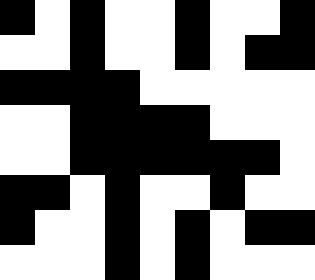[["black", "white", "black", "white", "white", "black", "white", "white", "black"], ["white", "white", "black", "white", "white", "black", "white", "black", "black"], ["black", "black", "black", "black", "white", "white", "white", "white", "white"], ["white", "white", "black", "black", "black", "black", "white", "white", "white"], ["white", "white", "black", "black", "black", "black", "black", "black", "white"], ["black", "black", "white", "black", "white", "white", "black", "white", "white"], ["black", "white", "white", "black", "white", "black", "white", "black", "black"], ["white", "white", "white", "black", "white", "black", "white", "white", "white"]]